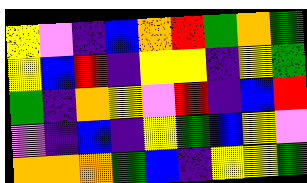[["yellow", "violet", "indigo", "blue", "orange", "red", "green", "orange", "green"], ["yellow", "blue", "red", "indigo", "yellow", "yellow", "indigo", "yellow", "green"], ["green", "indigo", "orange", "yellow", "violet", "red", "indigo", "blue", "red"], ["violet", "indigo", "blue", "indigo", "yellow", "green", "blue", "yellow", "violet"], ["orange", "orange", "orange", "green", "blue", "indigo", "yellow", "yellow", "green"]]